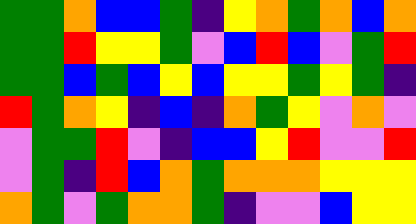[["green", "green", "orange", "blue", "blue", "green", "indigo", "yellow", "orange", "green", "orange", "blue", "orange"], ["green", "green", "red", "yellow", "yellow", "green", "violet", "blue", "red", "blue", "violet", "green", "red"], ["green", "green", "blue", "green", "blue", "yellow", "blue", "yellow", "yellow", "green", "yellow", "green", "indigo"], ["red", "green", "orange", "yellow", "indigo", "blue", "indigo", "orange", "green", "yellow", "violet", "orange", "violet"], ["violet", "green", "green", "red", "violet", "indigo", "blue", "blue", "yellow", "red", "violet", "violet", "red"], ["violet", "green", "indigo", "red", "blue", "orange", "green", "orange", "orange", "orange", "yellow", "yellow", "yellow"], ["orange", "green", "violet", "green", "orange", "orange", "green", "indigo", "violet", "violet", "blue", "yellow", "yellow"]]